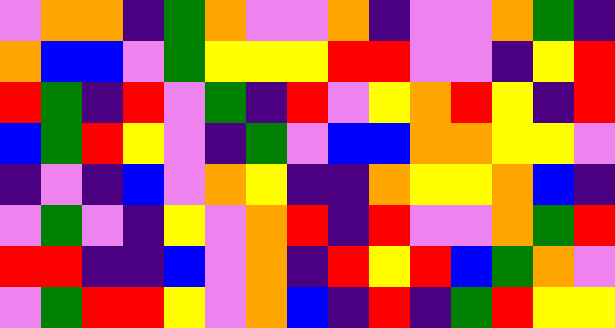[["violet", "orange", "orange", "indigo", "green", "orange", "violet", "violet", "orange", "indigo", "violet", "violet", "orange", "green", "indigo"], ["orange", "blue", "blue", "violet", "green", "yellow", "yellow", "yellow", "red", "red", "violet", "violet", "indigo", "yellow", "red"], ["red", "green", "indigo", "red", "violet", "green", "indigo", "red", "violet", "yellow", "orange", "red", "yellow", "indigo", "red"], ["blue", "green", "red", "yellow", "violet", "indigo", "green", "violet", "blue", "blue", "orange", "orange", "yellow", "yellow", "violet"], ["indigo", "violet", "indigo", "blue", "violet", "orange", "yellow", "indigo", "indigo", "orange", "yellow", "yellow", "orange", "blue", "indigo"], ["violet", "green", "violet", "indigo", "yellow", "violet", "orange", "red", "indigo", "red", "violet", "violet", "orange", "green", "red"], ["red", "red", "indigo", "indigo", "blue", "violet", "orange", "indigo", "red", "yellow", "red", "blue", "green", "orange", "violet"], ["violet", "green", "red", "red", "yellow", "violet", "orange", "blue", "indigo", "red", "indigo", "green", "red", "yellow", "yellow"]]